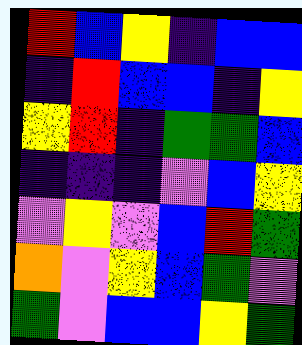[["red", "blue", "yellow", "indigo", "blue", "blue"], ["indigo", "red", "blue", "blue", "indigo", "yellow"], ["yellow", "red", "indigo", "green", "green", "blue"], ["indigo", "indigo", "indigo", "violet", "blue", "yellow"], ["violet", "yellow", "violet", "blue", "red", "green"], ["orange", "violet", "yellow", "blue", "green", "violet"], ["green", "violet", "blue", "blue", "yellow", "green"]]